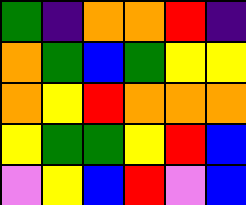[["green", "indigo", "orange", "orange", "red", "indigo"], ["orange", "green", "blue", "green", "yellow", "yellow"], ["orange", "yellow", "red", "orange", "orange", "orange"], ["yellow", "green", "green", "yellow", "red", "blue"], ["violet", "yellow", "blue", "red", "violet", "blue"]]